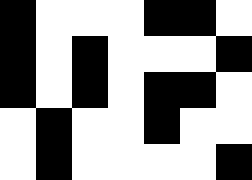[["black", "white", "white", "white", "black", "black", "white"], ["black", "white", "black", "white", "white", "white", "black"], ["black", "white", "black", "white", "black", "black", "white"], ["white", "black", "white", "white", "black", "white", "white"], ["white", "black", "white", "white", "white", "white", "black"]]